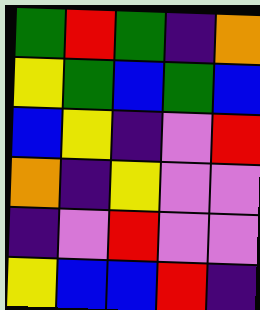[["green", "red", "green", "indigo", "orange"], ["yellow", "green", "blue", "green", "blue"], ["blue", "yellow", "indigo", "violet", "red"], ["orange", "indigo", "yellow", "violet", "violet"], ["indigo", "violet", "red", "violet", "violet"], ["yellow", "blue", "blue", "red", "indigo"]]